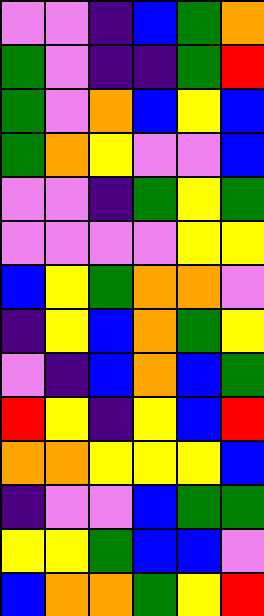[["violet", "violet", "indigo", "blue", "green", "orange"], ["green", "violet", "indigo", "indigo", "green", "red"], ["green", "violet", "orange", "blue", "yellow", "blue"], ["green", "orange", "yellow", "violet", "violet", "blue"], ["violet", "violet", "indigo", "green", "yellow", "green"], ["violet", "violet", "violet", "violet", "yellow", "yellow"], ["blue", "yellow", "green", "orange", "orange", "violet"], ["indigo", "yellow", "blue", "orange", "green", "yellow"], ["violet", "indigo", "blue", "orange", "blue", "green"], ["red", "yellow", "indigo", "yellow", "blue", "red"], ["orange", "orange", "yellow", "yellow", "yellow", "blue"], ["indigo", "violet", "violet", "blue", "green", "green"], ["yellow", "yellow", "green", "blue", "blue", "violet"], ["blue", "orange", "orange", "green", "yellow", "red"]]